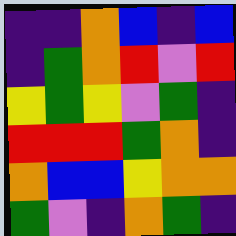[["indigo", "indigo", "orange", "blue", "indigo", "blue"], ["indigo", "green", "orange", "red", "violet", "red"], ["yellow", "green", "yellow", "violet", "green", "indigo"], ["red", "red", "red", "green", "orange", "indigo"], ["orange", "blue", "blue", "yellow", "orange", "orange"], ["green", "violet", "indigo", "orange", "green", "indigo"]]